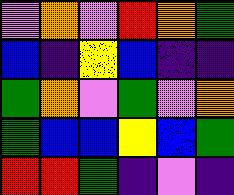[["violet", "orange", "violet", "red", "orange", "green"], ["blue", "indigo", "yellow", "blue", "indigo", "indigo"], ["green", "orange", "violet", "green", "violet", "orange"], ["green", "blue", "blue", "yellow", "blue", "green"], ["red", "red", "green", "indigo", "violet", "indigo"]]